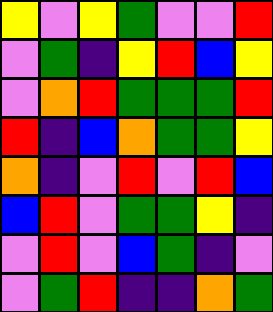[["yellow", "violet", "yellow", "green", "violet", "violet", "red"], ["violet", "green", "indigo", "yellow", "red", "blue", "yellow"], ["violet", "orange", "red", "green", "green", "green", "red"], ["red", "indigo", "blue", "orange", "green", "green", "yellow"], ["orange", "indigo", "violet", "red", "violet", "red", "blue"], ["blue", "red", "violet", "green", "green", "yellow", "indigo"], ["violet", "red", "violet", "blue", "green", "indigo", "violet"], ["violet", "green", "red", "indigo", "indigo", "orange", "green"]]